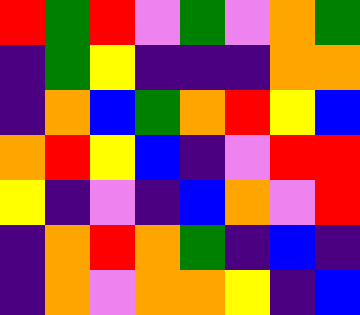[["red", "green", "red", "violet", "green", "violet", "orange", "green"], ["indigo", "green", "yellow", "indigo", "indigo", "indigo", "orange", "orange"], ["indigo", "orange", "blue", "green", "orange", "red", "yellow", "blue"], ["orange", "red", "yellow", "blue", "indigo", "violet", "red", "red"], ["yellow", "indigo", "violet", "indigo", "blue", "orange", "violet", "red"], ["indigo", "orange", "red", "orange", "green", "indigo", "blue", "indigo"], ["indigo", "orange", "violet", "orange", "orange", "yellow", "indigo", "blue"]]